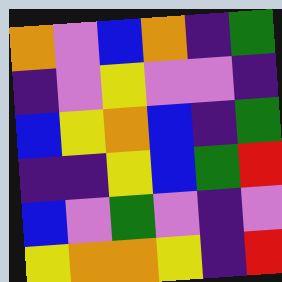[["orange", "violet", "blue", "orange", "indigo", "green"], ["indigo", "violet", "yellow", "violet", "violet", "indigo"], ["blue", "yellow", "orange", "blue", "indigo", "green"], ["indigo", "indigo", "yellow", "blue", "green", "red"], ["blue", "violet", "green", "violet", "indigo", "violet"], ["yellow", "orange", "orange", "yellow", "indigo", "red"]]